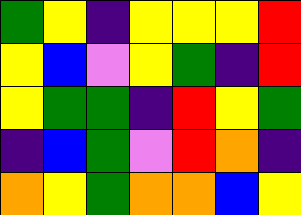[["green", "yellow", "indigo", "yellow", "yellow", "yellow", "red"], ["yellow", "blue", "violet", "yellow", "green", "indigo", "red"], ["yellow", "green", "green", "indigo", "red", "yellow", "green"], ["indigo", "blue", "green", "violet", "red", "orange", "indigo"], ["orange", "yellow", "green", "orange", "orange", "blue", "yellow"]]